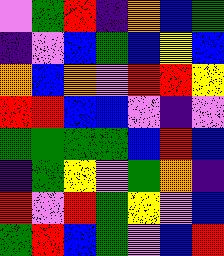[["violet", "green", "red", "indigo", "orange", "blue", "green"], ["indigo", "violet", "blue", "green", "blue", "yellow", "blue"], ["orange", "blue", "orange", "violet", "red", "red", "yellow"], ["red", "red", "blue", "blue", "violet", "indigo", "violet"], ["green", "green", "green", "green", "blue", "red", "blue"], ["indigo", "green", "yellow", "violet", "green", "orange", "indigo"], ["red", "violet", "red", "green", "yellow", "violet", "blue"], ["green", "red", "blue", "green", "violet", "blue", "red"]]